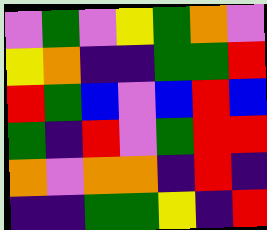[["violet", "green", "violet", "yellow", "green", "orange", "violet"], ["yellow", "orange", "indigo", "indigo", "green", "green", "red"], ["red", "green", "blue", "violet", "blue", "red", "blue"], ["green", "indigo", "red", "violet", "green", "red", "red"], ["orange", "violet", "orange", "orange", "indigo", "red", "indigo"], ["indigo", "indigo", "green", "green", "yellow", "indigo", "red"]]